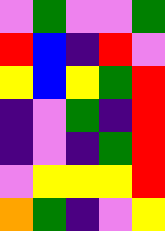[["violet", "green", "violet", "violet", "green"], ["red", "blue", "indigo", "red", "violet"], ["yellow", "blue", "yellow", "green", "red"], ["indigo", "violet", "green", "indigo", "red"], ["indigo", "violet", "indigo", "green", "red"], ["violet", "yellow", "yellow", "yellow", "red"], ["orange", "green", "indigo", "violet", "yellow"]]